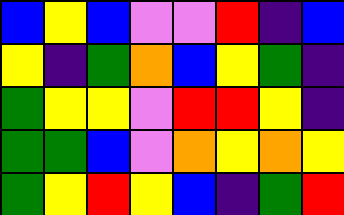[["blue", "yellow", "blue", "violet", "violet", "red", "indigo", "blue"], ["yellow", "indigo", "green", "orange", "blue", "yellow", "green", "indigo"], ["green", "yellow", "yellow", "violet", "red", "red", "yellow", "indigo"], ["green", "green", "blue", "violet", "orange", "yellow", "orange", "yellow"], ["green", "yellow", "red", "yellow", "blue", "indigo", "green", "red"]]